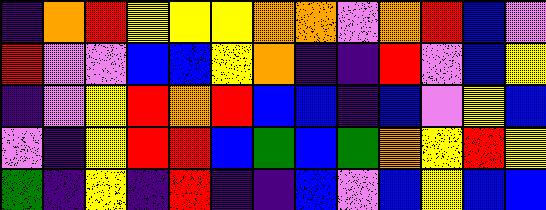[["indigo", "orange", "red", "yellow", "yellow", "yellow", "orange", "orange", "violet", "orange", "red", "blue", "violet"], ["red", "violet", "violet", "blue", "blue", "yellow", "orange", "indigo", "indigo", "red", "violet", "blue", "yellow"], ["indigo", "violet", "yellow", "red", "orange", "red", "blue", "blue", "indigo", "blue", "violet", "yellow", "blue"], ["violet", "indigo", "yellow", "red", "red", "blue", "green", "blue", "green", "orange", "yellow", "red", "yellow"], ["green", "indigo", "yellow", "indigo", "red", "indigo", "indigo", "blue", "violet", "blue", "yellow", "blue", "blue"]]